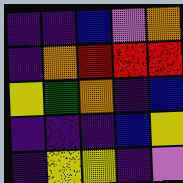[["indigo", "indigo", "blue", "violet", "orange"], ["indigo", "orange", "red", "red", "red"], ["yellow", "green", "orange", "indigo", "blue"], ["indigo", "indigo", "indigo", "blue", "yellow"], ["indigo", "yellow", "yellow", "indigo", "violet"]]